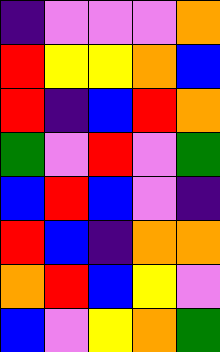[["indigo", "violet", "violet", "violet", "orange"], ["red", "yellow", "yellow", "orange", "blue"], ["red", "indigo", "blue", "red", "orange"], ["green", "violet", "red", "violet", "green"], ["blue", "red", "blue", "violet", "indigo"], ["red", "blue", "indigo", "orange", "orange"], ["orange", "red", "blue", "yellow", "violet"], ["blue", "violet", "yellow", "orange", "green"]]